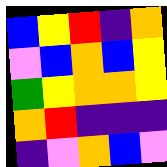[["blue", "yellow", "red", "indigo", "orange"], ["violet", "blue", "orange", "blue", "yellow"], ["green", "yellow", "orange", "orange", "yellow"], ["orange", "red", "indigo", "indigo", "indigo"], ["indigo", "violet", "orange", "blue", "violet"]]